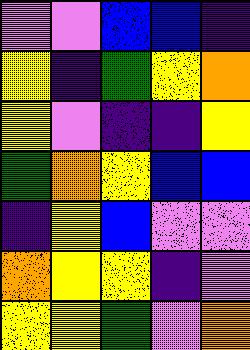[["violet", "violet", "blue", "blue", "indigo"], ["yellow", "indigo", "green", "yellow", "orange"], ["yellow", "violet", "indigo", "indigo", "yellow"], ["green", "orange", "yellow", "blue", "blue"], ["indigo", "yellow", "blue", "violet", "violet"], ["orange", "yellow", "yellow", "indigo", "violet"], ["yellow", "yellow", "green", "violet", "orange"]]